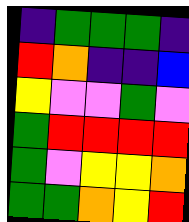[["indigo", "green", "green", "green", "indigo"], ["red", "orange", "indigo", "indigo", "blue"], ["yellow", "violet", "violet", "green", "violet"], ["green", "red", "red", "red", "red"], ["green", "violet", "yellow", "yellow", "orange"], ["green", "green", "orange", "yellow", "red"]]